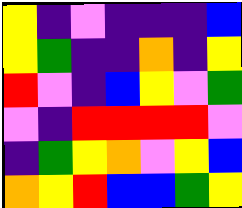[["yellow", "indigo", "violet", "indigo", "indigo", "indigo", "blue"], ["yellow", "green", "indigo", "indigo", "orange", "indigo", "yellow"], ["red", "violet", "indigo", "blue", "yellow", "violet", "green"], ["violet", "indigo", "red", "red", "red", "red", "violet"], ["indigo", "green", "yellow", "orange", "violet", "yellow", "blue"], ["orange", "yellow", "red", "blue", "blue", "green", "yellow"]]